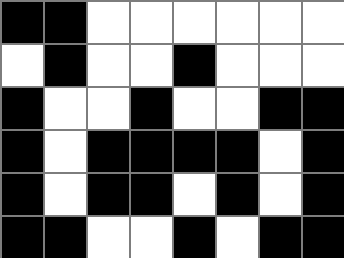[["black", "black", "white", "white", "white", "white", "white", "white"], ["white", "black", "white", "white", "black", "white", "white", "white"], ["black", "white", "white", "black", "white", "white", "black", "black"], ["black", "white", "black", "black", "black", "black", "white", "black"], ["black", "white", "black", "black", "white", "black", "white", "black"], ["black", "black", "white", "white", "black", "white", "black", "black"]]